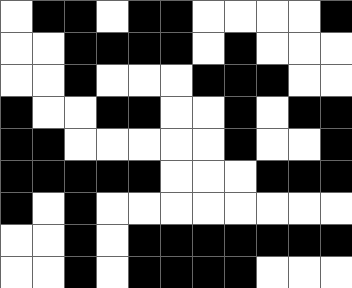[["white", "black", "black", "white", "black", "black", "white", "white", "white", "white", "black"], ["white", "white", "black", "black", "black", "black", "white", "black", "white", "white", "white"], ["white", "white", "black", "white", "white", "white", "black", "black", "black", "white", "white"], ["black", "white", "white", "black", "black", "white", "white", "black", "white", "black", "black"], ["black", "black", "white", "white", "white", "white", "white", "black", "white", "white", "black"], ["black", "black", "black", "black", "black", "white", "white", "white", "black", "black", "black"], ["black", "white", "black", "white", "white", "white", "white", "white", "white", "white", "white"], ["white", "white", "black", "white", "black", "black", "black", "black", "black", "black", "black"], ["white", "white", "black", "white", "black", "black", "black", "black", "white", "white", "white"]]